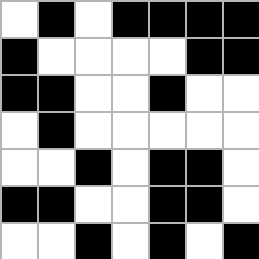[["white", "black", "white", "black", "black", "black", "black"], ["black", "white", "white", "white", "white", "black", "black"], ["black", "black", "white", "white", "black", "white", "white"], ["white", "black", "white", "white", "white", "white", "white"], ["white", "white", "black", "white", "black", "black", "white"], ["black", "black", "white", "white", "black", "black", "white"], ["white", "white", "black", "white", "black", "white", "black"]]